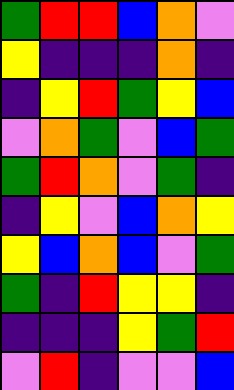[["green", "red", "red", "blue", "orange", "violet"], ["yellow", "indigo", "indigo", "indigo", "orange", "indigo"], ["indigo", "yellow", "red", "green", "yellow", "blue"], ["violet", "orange", "green", "violet", "blue", "green"], ["green", "red", "orange", "violet", "green", "indigo"], ["indigo", "yellow", "violet", "blue", "orange", "yellow"], ["yellow", "blue", "orange", "blue", "violet", "green"], ["green", "indigo", "red", "yellow", "yellow", "indigo"], ["indigo", "indigo", "indigo", "yellow", "green", "red"], ["violet", "red", "indigo", "violet", "violet", "blue"]]